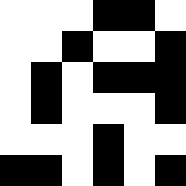[["white", "white", "white", "black", "black", "white"], ["white", "white", "black", "white", "white", "black"], ["white", "black", "white", "black", "black", "black"], ["white", "black", "white", "white", "white", "black"], ["white", "white", "white", "black", "white", "white"], ["black", "black", "white", "black", "white", "black"]]